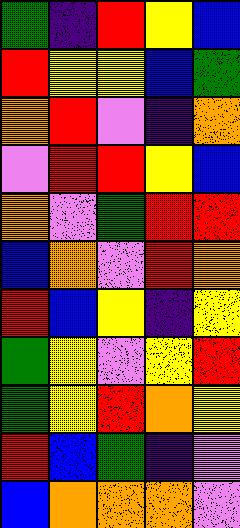[["green", "indigo", "red", "yellow", "blue"], ["red", "yellow", "yellow", "blue", "green"], ["orange", "red", "violet", "indigo", "orange"], ["violet", "red", "red", "yellow", "blue"], ["orange", "violet", "green", "red", "red"], ["blue", "orange", "violet", "red", "orange"], ["red", "blue", "yellow", "indigo", "yellow"], ["green", "yellow", "violet", "yellow", "red"], ["green", "yellow", "red", "orange", "yellow"], ["red", "blue", "green", "indigo", "violet"], ["blue", "orange", "orange", "orange", "violet"]]